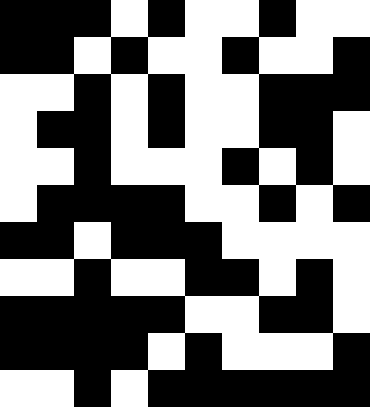[["black", "black", "black", "white", "black", "white", "white", "black", "white", "white"], ["black", "black", "white", "black", "white", "white", "black", "white", "white", "black"], ["white", "white", "black", "white", "black", "white", "white", "black", "black", "black"], ["white", "black", "black", "white", "black", "white", "white", "black", "black", "white"], ["white", "white", "black", "white", "white", "white", "black", "white", "black", "white"], ["white", "black", "black", "black", "black", "white", "white", "black", "white", "black"], ["black", "black", "white", "black", "black", "black", "white", "white", "white", "white"], ["white", "white", "black", "white", "white", "black", "black", "white", "black", "white"], ["black", "black", "black", "black", "black", "white", "white", "black", "black", "white"], ["black", "black", "black", "black", "white", "black", "white", "white", "white", "black"], ["white", "white", "black", "white", "black", "black", "black", "black", "black", "black"]]